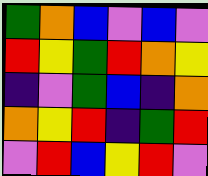[["green", "orange", "blue", "violet", "blue", "violet"], ["red", "yellow", "green", "red", "orange", "yellow"], ["indigo", "violet", "green", "blue", "indigo", "orange"], ["orange", "yellow", "red", "indigo", "green", "red"], ["violet", "red", "blue", "yellow", "red", "violet"]]